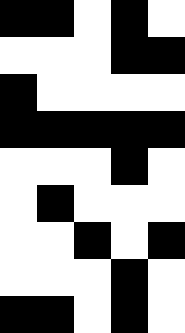[["black", "black", "white", "black", "white"], ["white", "white", "white", "black", "black"], ["black", "white", "white", "white", "white"], ["black", "black", "black", "black", "black"], ["white", "white", "white", "black", "white"], ["white", "black", "white", "white", "white"], ["white", "white", "black", "white", "black"], ["white", "white", "white", "black", "white"], ["black", "black", "white", "black", "white"]]